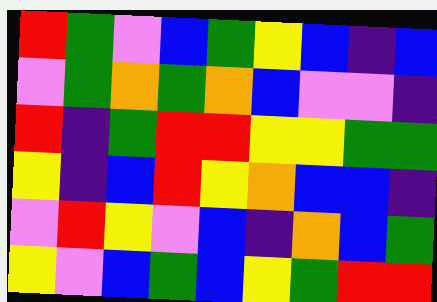[["red", "green", "violet", "blue", "green", "yellow", "blue", "indigo", "blue"], ["violet", "green", "orange", "green", "orange", "blue", "violet", "violet", "indigo"], ["red", "indigo", "green", "red", "red", "yellow", "yellow", "green", "green"], ["yellow", "indigo", "blue", "red", "yellow", "orange", "blue", "blue", "indigo"], ["violet", "red", "yellow", "violet", "blue", "indigo", "orange", "blue", "green"], ["yellow", "violet", "blue", "green", "blue", "yellow", "green", "red", "red"]]